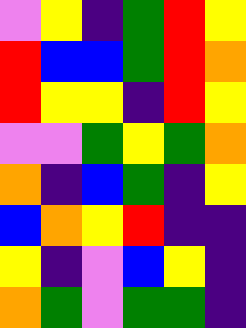[["violet", "yellow", "indigo", "green", "red", "yellow"], ["red", "blue", "blue", "green", "red", "orange"], ["red", "yellow", "yellow", "indigo", "red", "yellow"], ["violet", "violet", "green", "yellow", "green", "orange"], ["orange", "indigo", "blue", "green", "indigo", "yellow"], ["blue", "orange", "yellow", "red", "indigo", "indigo"], ["yellow", "indigo", "violet", "blue", "yellow", "indigo"], ["orange", "green", "violet", "green", "green", "indigo"]]